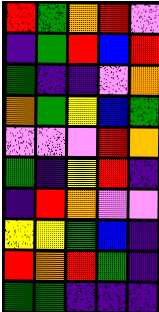[["red", "green", "orange", "red", "violet"], ["indigo", "green", "red", "blue", "red"], ["green", "indigo", "indigo", "violet", "orange"], ["orange", "green", "yellow", "blue", "green"], ["violet", "violet", "violet", "red", "orange"], ["green", "indigo", "yellow", "red", "indigo"], ["indigo", "red", "orange", "violet", "violet"], ["yellow", "yellow", "green", "blue", "indigo"], ["red", "orange", "red", "green", "indigo"], ["green", "green", "indigo", "indigo", "indigo"]]